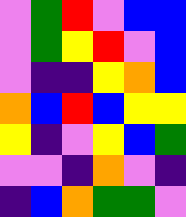[["violet", "green", "red", "violet", "blue", "blue"], ["violet", "green", "yellow", "red", "violet", "blue"], ["violet", "indigo", "indigo", "yellow", "orange", "blue"], ["orange", "blue", "red", "blue", "yellow", "yellow"], ["yellow", "indigo", "violet", "yellow", "blue", "green"], ["violet", "violet", "indigo", "orange", "violet", "indigo"], ["indigo", "blue", "orange", "green", "green", "violet"]]